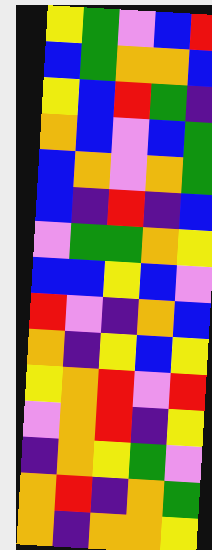[["yellow", "green", "violet", "blue", "red"], ["blue", "green", "orange", "orange", "blue"], ["yellow", "blue", "red", "green", "indigo"], ["orange", "blue", "violet", "blue", "green"], ["blue", "orange", "violet", "orange", "green"], ["blue", "indigo", "red", "indigo", "blue"], ["violet", "green", "green", "orange", "yellow"], ["blue", "blue", "yellow", "blue", "violet"], ["red", "violet", "indigo", "orange", "blue"], ["orange", "indigo", "yellow", "blue", "yellow"], ["yellow", "orange", "red", "violet", "red"], ["violet", "orange", "red", "indigo", "yellow"], ["indigo", "orange", "yellow", "green", "violet"], ["orange", "red", "indigo", "orange", "green"], ["orange", "indigo", "orange", "orange", "yellow"]]